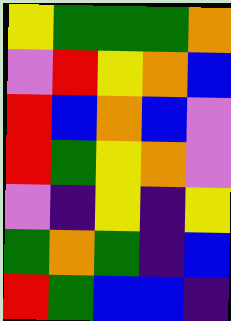[["yellow", "green", "green", "green", "orange"], ["violet", "red", "yellow", "orange", "blue"], ["red", "blue", "orange", "blue", "violet"], ["red", "green", "yellow", "orange", "violet"], ["violet", "indigo", "yellow", "indigo", "yellow"], ["green", "orange", "green", "indigo", "blue"], ["red", "green", "blue", "blue", "indigo"]]